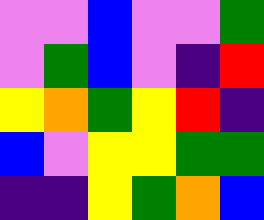[["violet", "violet", "blue", "violet", "violet", "green"], ["violet", "green", "blue", "violet", "indigo", "red"], ["yellow", "orange", "green", "yellow", "red", "indigo"], ["blue", "violet", "yellow", "yellow", "green", "green"], ["indigo", "indigo", "yellow", "green", "orange", "blue"]]